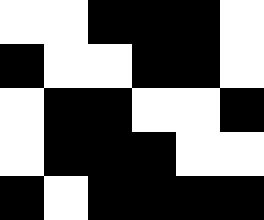[["white", "white", "black", "black", "black", "white"], ["black", "white", "white", "black", "black", "white"], ["white", "black", "black", "white", "white", "black"], ["white", "black", "black", "black", "white", "white"], ["black", "white", "black", "black", "black", "black"]]